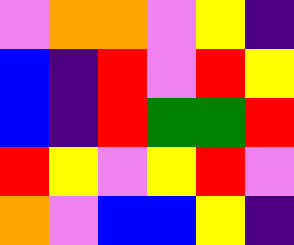[["violet", "orange", "orange", "violet", "yellow", "indigo"], ["blue", "indigo", "red", "violet", "red", "yellow"], ["blue", "indigo", "red", "green", "green", "red"], ["red", "yellow", "violet", "yellow", "red", "violet"], ["orange", "violet", "blue", "blue", "yellow", "indigo"]]